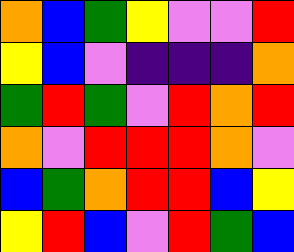[["orange", "blue", "green", "yellow", "violet", "violet", "red"], ["yellow", "blue", "violet", "indigo", "indigo", "indigo", "orange"], ["green", "red", "green", "violet", "red", "orange", "red"], ["orange", "violet", "red", "red", "red", "orange", "violet"], ["blue", "green", "orange", "red", "red", "blue", "yellow"], ["yellow", "red", "blue", "violet", "red", "green", "blue"]]